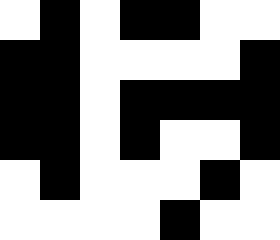[["white", "black", "white", "black", "black", "white", "white"], ["black", "black", "white", "white", "white", "white", "black"], ["black", "black", "white", "black", "black", "black", "black"], ["black", "black", "white", "black", "white", "white", "black"], ["white", "black", "white", "white", "white", "black", "white"], ["white", "white", "white", "white", "black", "white", "white"]]